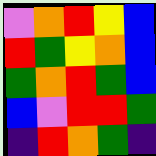[["violet", "orange", "red", "yellow", "blue"], ["red", "green", "yellow", "orange", "blue"], ["green", "orange", "red", "green", "blue"], ["blue", "violet", "red", "red", "green"], ["indigo", "red", "orange", "green", "indigo"]]